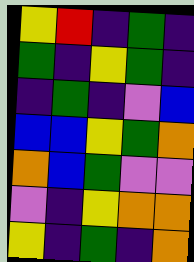[["yellow", "red", "indigo", "green", "indigo"], ["green", "indigo", "yellow", "green", "indigo"], ["indigo", "green", "indigo", "violet", "blue"], ["blue", "blue", "yellow", "green", "orange"], ["orange", "blue", "green", "violet", "violet"], ["violet", "indigo", "yellow", "orange", "orange"], ["yellow", "indigo", "green", "indigo", "orange"]]